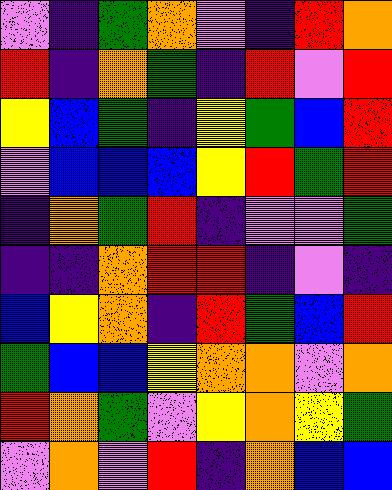[["violet", "indigo", "green", "orange", "violet", "indigo", "red", "orange"], ["red", "indigo", "orange", "green", "indigo", "red", "violet", "red"], ["yellow", "blue", "green", "indigo", "yellow", "green", "blue", "red"], ["violet", "blue", "blue", "blue", "yellow", "red", "green", "red"], ["indigo", "orange", "green", "red", "indigo", "violet", "violet", "green"], ["indigo", "indigo", "orange", "red", "red", "indigo", "violet", "indigo"], ["blue", "yellow", "orange", "indigo", "red", "green", "blue", "red"], ["green", "blue", "blue", "yellow", "orange", "orange", "violet", "orange"], ["red", "orange", "green", "violet", "yellow", "orange", "yellow", "green"], ["violet", "orange", "violet", "red", "indigo", "orange", "blue", "blue"]]